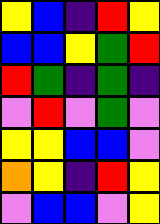[["yellow", "blue", "indigo", "red", "yellow"], ["blue", "blue", "yellow", "green", "red"], ["red", "green", "indigo", "green", "indigo"], ["violet", "red", "violet", "green", "violet"], ["yellow", "yellow", "blue", "blue", "violet"], ["orange", "yellow", "indigo", "red", "yellow"], ["violet", "blue", "blue", "violet", "yellow"]]